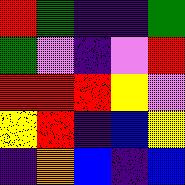[["red", "green", "indigo", "indigo", "green"], ["green", "violet", "indigo", "violet", "red"], ["red", "red", "red", "yellow", "violet"], ["yellow", "red", "indigo", "blue", "yellow"], ["indigo", "orange", "blue", "indigo", "blue"]]